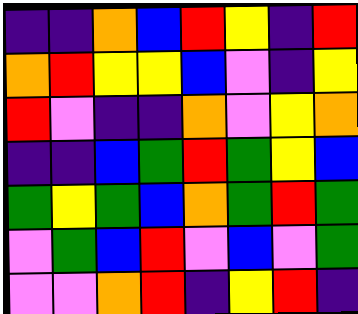[["indigo", "indigo", "orange", "blue", "red", "yellow", "indigo", "red"], ["orange", "red", "yellow", "yellow", "blue", "violet", "indigo", "yellow"], ["red", "violet", "indigo", "indigo", "orange", "violet", "yellow", "orange"], ["indigo", "indigo", "blue", "green", "red", "green", "yellow", "blue"], ["green", "yellow", "green", "blue", "orange", "green", "red", "green"], ["violet", "green", "blue", "red", "violet", "blue", "violet", "green"], ["violet", "violet", "orange", "red", "indigo", "yellow", "red", "indigo"]]